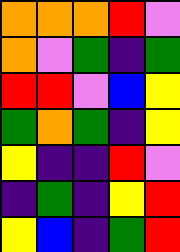[["orange", "orange", "orange", "red", "violet"], ["orange", "violet", "green", "indigo", "green"], ["red", "red", "violet", "blue", "yellow"], ["green", "orange", "green", "indigo", "yellow"], ["yellow", "indigo", "indigo", "red", "violet"], ["indigo", "green", "indigo", "yellow", "red"], ["yellow", "blue", "indigo", "green", "red"]]